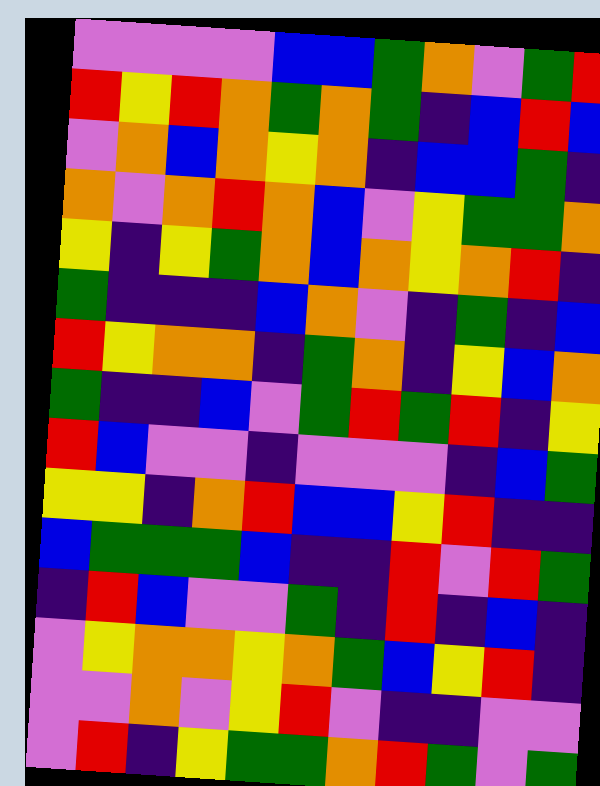[["violet", "violet", "violet", "violet", "blue", "blue", "green", "orange", "violet", "green", "red"], ["red", "yellow", "red", "orange", "green", "orange", "green", "indigo", "blue", "red", "blue"], ["violet", "orange", "blue", "orange", "yellow", "orange", "indigo", "blue", "blue", "green", "indigo"], ["orange", "violet", "orange", "red", "orange", "blue", "violet", "yellow", "green", "green", "orange"], ["yellow", "indigo", "yellow", "green", "orange", "blue", "orange", "yellow", "orange", "red", "indigo"], ["green", "indigo", "indigo", "indigo", "blue", "orange", "violet", "indigo", "green", "indigo", "blue"], ["red", "yellow", "orange", "orange", "indigo", "green", "orange", "indigo", "yellow", "blue", "orange"], ["green", "indigo", "indigo", "blue", "violet", "green", "red", "green", "red", "indigo", "yellow"], ["red", "blue", "violet", "violet", "indigo", "violet", "violet", "violet", "indigo", "blue", "green"], ["yellow", "yellow", "indigo", "orange", "red", "blue", "blue", "yellow", "red", "indigo", "indigo"], ["blue", "green", "green", "green", "blue", "indigo", "indigo", "red", "violet", "red", "green"], ["indigo", "red", "blue", "violet", "violet", "green", "indigo", "red", "indigo", "blue", "indigo"], ["violet", "yellow", "orange", "orange", "yellow", "orange", "green", "blue", "yellow", "red", "indigo"], ["violet", "violet", "orange", "violet", "yellow", "red", "violet", "indigo", "indigo", "violet", "violet"], ["violet", "red", "indigo", "yellow", "green", "green", "orange", "red", "green", "violet", "green"]]